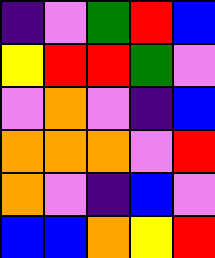[["indigo", "violet", "green", "red", "blue"], ["yellow", "red", "red", "green", "violet"], ["violet", "orange", "violet", "indigo", "blue"], ["orange", "orange", "orange", "violet", "red"], ["orange", "violet", "indigo", "blue", "violet"], ["blue", "blue", "orange", "yellow", "red"]]